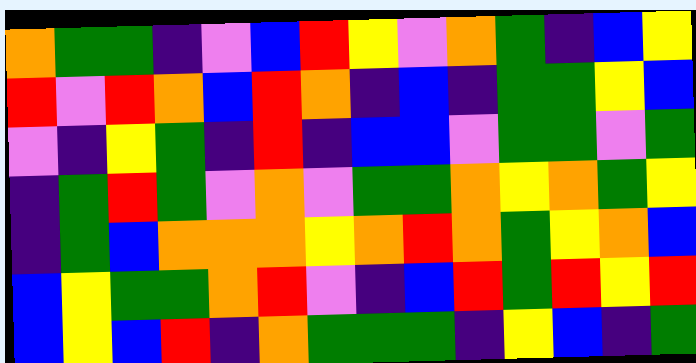[["orange", "green", "green", "indigo", "violet", "blue", "red", "yellow", "violet", "orange", "green", "indigo", "blue", "yellow"], ["red", "violet", "red", "orange", "blue", "red", "orange", "indigo", "blue", "indigo", "green", "green", "yellow", "blue"], ["violet", "indigo", "yellow", "green", "indigo", "red", "indigo", "blue", "blue", "violet", "green", "green", "violet", "green"], ["indigo", "green", "red", "green", "violet", "orange", "violet", "green", "green", "orange", "yellow", "orange", "green", "yellow"], ["indigo", "green", "blue", "orange", "orange", "orange", "yellow", "orange", "red", "orange", "green", "yellow", "orange", "blue"], ["blue", "yellow", "green", "green", "orange", "red", "violet", "indigo", "blue", "red", "green", "red", "yellow", "red"], ["blue", "yellow", "blue", "red", "indigo", "orange", "green", "green", "green", "indigo", "yellow", "blue", "indigo", "green"]]